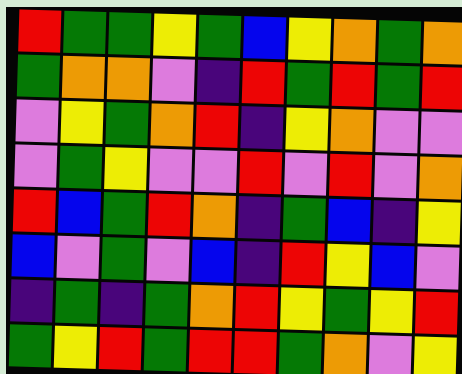[["red", "green", "green", "yellow", "green", "blue", "yellow", "orange", "green", "orange"], ["green", "orange", "orange", "violet", "indigo", "red", "green", "red", "green", "red"], ["violet", "yellow", "green", "orange", "red", "indigo", "yellow", "orange", "violet", "violet"], ["violet", "green", "yellow", "violet", "violet", "red", "violet", "red", "violet", "orange"], ["red", "blue", "green", "red", "orange", "indigo", "green", "blue", "indigo", "yellow"], ["blue", "violet", "green", "violet", "blue", "indigo", "red", "yellow", "blue", "violet"], ["indigo", "green", "indigo", "green", "orange", "red", "yellow", "green", "yellow", "red"], ["green", "yellow", "red", "green", "red", "red", "green", "orange", "violet", "yellow"]]